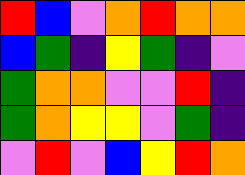[["red", "blue", "violet", "orange", "red", "orange", "orange"], ["blue", "green", "indigo", "yellow", "green", "indigo", "violet"], ["green", "orange", "orange", "violet", "violet", "red", "indigo"], ["green", "orange", "yellow", "yellow", "violet", "green", "indigo"], ["violet", "red", "violet", "blue", "yellow", "red", "orange"]]